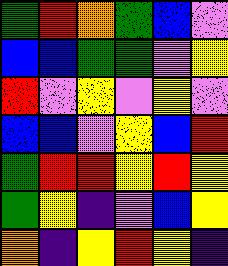[["green", "red", "orange", "green", "blue", "violet"], ["blue", "blue", "green", "green", "violet", "yellow"], ["red", "violet", "yellow", "violet", "yellow", "violet"], ["blue", "blue", "violet", "yellow", "blue", "red"], ["green", "red", "red", "yellow", "red", "yellow"], ["green", "yellow", "indigo", "violet", "blue", "yellow"], ["orange", "indigo", "yellow", "red", "yellow", "indigo"]]